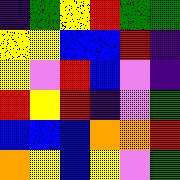[["indigo", "green", "yellow", "red", "green", "green"], ["yellow", "yellow", "blue", "blue", "red", "indigo"], ["yellow", "violet", "red", "blue", "violet", "indigo"], ["red", "yellow", "red", "indigo", "violet", "green"], ["blue", "blue", "blue", "orange", "orange", "red"], ["orange", "yellow", "blue", "yellow", "violet", "green"]]